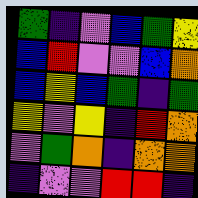[["green", "indigo", "violet", "blue", "green", "yellow"], ["blue", "red", "violet", "violet", "blue", "orange"], ["blue", "yellow", "blue", "green", "indigo", "green"], ["yellow", "violet", "yellow", "indigo", "red", "orange"], ["violet", "green", "orange", "indigo", "orange", "orange"], ["indigo", "violet", "violet", "red", "red", "indigo"]]